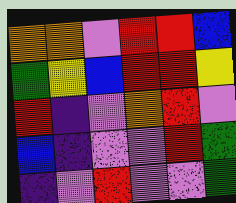[["orange", "orange", "violet", "red", "red", "blue"], ["green", "yellow", "blue", "red", "red", "yellow"], ["red", "indigo", "violet", "orange", "red", "violet"], ["blue", "indigo", "violet", "violet", "red", "green"], ["indigo", "violet", "red", "violet", "violet", "green"]]